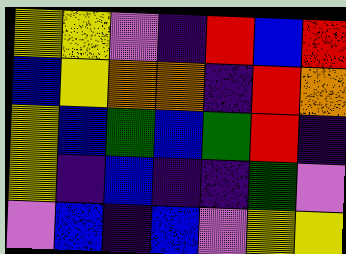[["yellow", "yellow", "violet", "indigo", "red", "blue", "red"], ["blue", "yellow", "orange", "orange", "indigo", "red", "orange"], ["yellow", "blue", "green", "blue", "green", "red", "indigo"], ["yellow", "indigo", "blue", "indigo", "indigo", "green", "violet"], ["violet", "blue", "indigo", "blue", "violet", "yellow", "yellow"]]